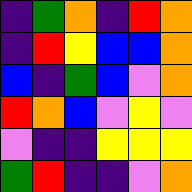[["indigo", "green", "orange", "indigo", "red", "orange"], ["indigo", "red", "yellow", "blue", "blue", "orange"], ["blue", "indigo", "green", "blue", "violet", "orange"], ["red", "orange", "blue", "violet", "yellow", "violet"], ["violet", "indigo", "indigo", "yellow", "yellow", "yellow"], ["green", "red", "indigo", "indigo", "violet", "orange"]]